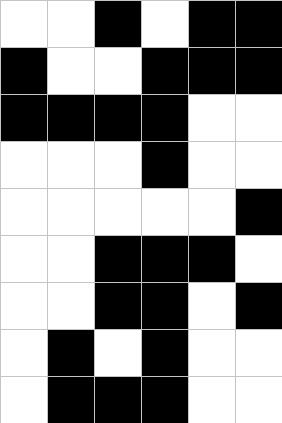[["white", "white", "black", "white", "black", "black"], ["black", "white", "white", "black", "black", "black"], ["black", "black", "black", "black", "white", "white"], ["white", "white", "white", "black", "white", "white"], ["white", "white", "white", "white", "white", "black"], ["white", "white", "black", "black", "black", "white"], ["white", "white", "black", "black", "white", "black"], ["white", "black", "white", "black", "white", "white"], ["white", "black", "black", "black", "white", "white"]]